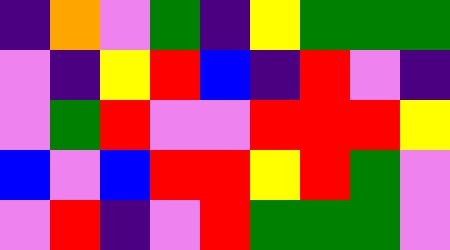[["indigo", "orange", "violet", "green", "indigo", "yellow", "green", "green", "green"], ["violet", "indigo", "yellow", "red", "blue", "indigo", "red", "violet", "indigo"], ["violet", "green", "red", "violet", "violet", "red", "red", "red", "yellow"], ["blue", "violet", "blue", "red", "red", "yellow", "red", "green", "violet"], ["violet", "red", "indigo", "violet", "red", "green", "green", "green", "violet"]]